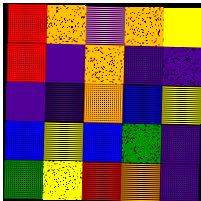[["red", "orange", "violet", "orange", "yellow"], ["red", "indigo", "orange", "indigo", "indigo"], ["indigo", "indigo", "orange", "blue", "yellow"], ["blue", "yellow", "blue", "green", "indigo"], ["green", "yellow", "red", "orange", "indigo"]]